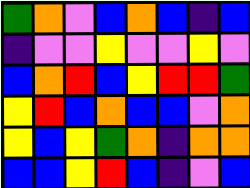[["green", "orange", "violet", "blue", "orange", "blue", "indigo", "blue"], ["indigo", "violet", "violet", "yellow", "violet", "violet", "yellow", "violet"], ["blue", "orange", "red", "blue", "yellow", "red", "red", "green"], ["yellow", "red", "blue", "orange", "blue", "blue", "violet", "orange"], ["yellow", "blue", "yellow", "green", "orange", "indigo", "orange", "orange"], ["blue", "blue", "yellow", "red", "blue", "indigo", "violet", "blue"]]